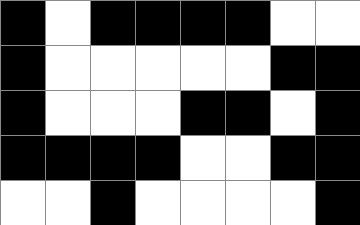[["black", "white", "black", "black", "black", "black", "white", "white"], ["black", "white", "white", "white", "white", "white", "black", "black"], ["black", "white", "white", "white", "black", "black", "white", "black"], ["black", "black", "black", "black", "white", "white", "black", "black"], ["white", "white", "black", "white", "white", "white", "white", "black"]]